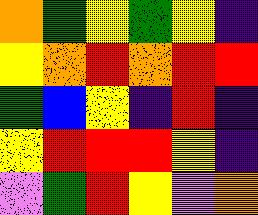[["orange", "green", "yellow", "green", "yellow", "indigo"], ["yellow", "orange", "red", "orange", "red", "red"], ["green", "blue", "yellow", "indigo", "red", "indigo"], ["yellow", "red", "red", "red", "yellow", "indigo"], ["violet", "green", "red", "yellow", "violet", "orange"]]